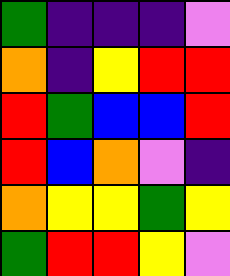[["green", "indigo", "indigo", "indigo", "violet"], ["orange", "indigo", "yellow", "red", "red"], ["red", "green", "blue", "blue", "red"], ["red", "blue", "orange", "violet", "indigo"], ["orange", "yellow", "yellow", "green", "yellow"], ["green", "red", "red", "yellow", "violet"]]